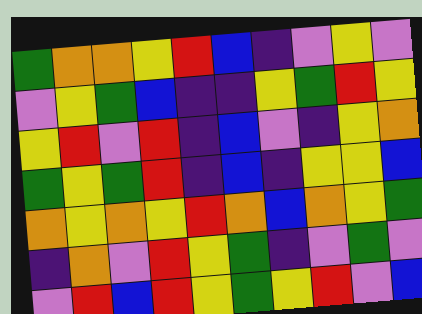[["green", "orange", "orange", "yellow", "red", "blue", "indigo", "violet", "yellow", "violet"], ["violet", "yellow", "green", "blue", "indigo", "indigo", "yellow", "green", "red", "yellow"], ["yellow", "red", "violet", "red", "indigo", "blue", "violet", "indigo", "yellow", "orange"], ["green", "yellow", "green", "red", "indigo", "blue", "indigo", "yellow", "yellow", "blue"], ["orange", "yellow", "orange", "yellow", "red", "orange", "blue", "orange", "yellow", "green"], ["indigo", "orange", "violet", "red", "yellow", "green", "indigo", "violet", "green", "violet"], ["violet", "red", "blue", "red", "yellow", "green", "yellow", "red", "violet", "blue"]]